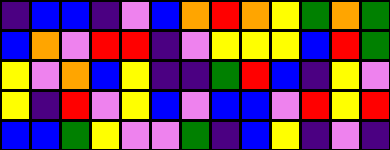[["indigo", "blue", "blue", "indigo", "violet", "blue", "orange", "red", "orange", "yellow", "green", "orange", "green"], ["blue", "orange", "violet", "red", "red", "indigo", "violet", "yellow", "yellow", "yellow", "blue", "red", "green"], ["yellow", "violet", "orange", "blue", "yellow", "indigo", "indigo", "green", "red", "blue", "indigo", "yellow", "violet"], ["yellow", "indigo", "red", "violet", "yellow", "blue", "violet", "blue", "blue", "violet", "red", "yellow", "red"], ["blue", "blue", "green", "yellow", "violet", "violet", "green", "indigo", "blue", "yellow", "indigo", "violet", "indigo"]]